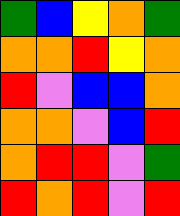[["green", "blue", "yellow", "orange", "green"], ["orange", "orange", "red", "yellow", "orange"], ["red", "violet", "blue", "blue", "orange"], ["orange", "orange", "violet", "blue", "red"], ["orange", "red", "red", "violet", "green"], ["red", "orange", "red", "violet", "red"]]